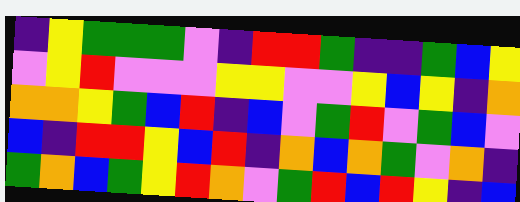[["indigo", "yellow", "green", "green", "green", "violet", "indigo", "red", "red", "green", "indigo", "indigo", "green", "blue", "yellow"], ["violet", "yellow", "red", "violet", "violet", "violet", "yellow", "yellow", "violet", "violet", "yellow", "blue", "yellow", "indigo", "orange"], ["orange", "orange", "yellow", "green", "blue", "red", "indigo", "blue", "violet", "green", "red", "violet", "green", "blue", "violet"], ["blue", "indigo", "red", "red", "yellow", "blue", "red", "indigo", "orange", "blue", "orange", "green", "violet", "orange", "indigo"], ["green", "orange", "blue", "green", "yellow", "red", "orange", "violet", "green", "red", "blue", "red", "yellow", "indigo", "blue"]]